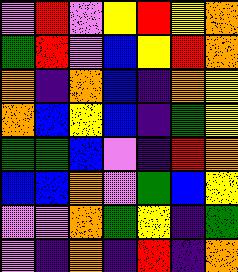[["violet", "red", "violet", "yellow", "red", "yellow", "orange"], ["green", "red", "violet", "blue", "yellow", "red", "orange"], ["orange", "indigo", "orange", "blue", "indigo", "orange", "yellow"], ["orange", "blue", "yellow", "blue", "indigo", "green", "yellow"], ["green", "green", "blue", "violet", "indigo", "red", "orange"], ["blue", "blue", "orange", "violet", "green", "blue", "yellow"], ["violet", "violet", "orange", "green", "yellow", "indigo", "green"], ["violet", "indigo", "orange", "indigo", "red", "indigo", "orange"]]